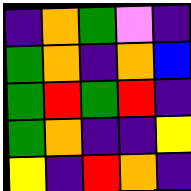[["indigo", "orange", "green", "violet", "indigo"], ["green", "orange", "indigo", "orange", "blue"], ["green", "red", "green", "red", "indigo"], ["green", "orange", "indigo", "indigo", "yellow"], ["yellow", "indigo", "red", "orange", "indigo"]]